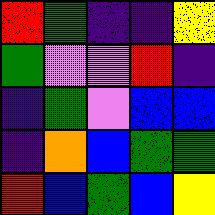[["red", "green", "indigo", "indigo", "yellow"], ["green", "violet", "violet", "red", "indigo"], ["indigo", "green", "violet", "blue", "blue"], ["indigo", "orange", "blue", "green", "green"], ["red", "blue", "green", "blue", "yellow"]]